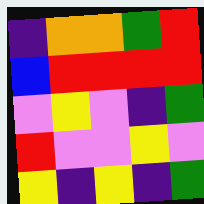[["indigo", "orange", "orange", "green", "red"], ["blue", "red", "red", "red", "red"], ["violet", "yellow", "violet", "indigo", "green"], ["red", "violet", "violet", "yellow", "violet"], ["yellow", "indigo", "yellow", "indigo", "green"]]